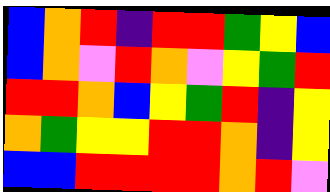[["blue", "orange", "red", "indigo", "red", "red", "green", "yellow", "blue"], ["blue", "orange", "violet", "red", "orange", "violet", "yellow", "green", "red"], ["red", "red", "orange", "blue", "yellow", "green", "red", "indigo", "yellow"], ["orange", "green", "yellow", "yellow", "red", "red", "orange", "indigo", "yellow"], ["blue", "blue", "red", "red", "red", "red", "orange", "red", "violet"]]